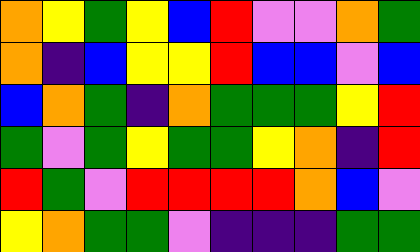[["orange", "yellow", "green", "yellow", "blue", "red", "violet", "violet", "orange", "green"], ["orange", "indigo", "blue", "yellow", "yellow", "red", "blue", "blue", "violet", "blue"], ["blue", "orange", "green", "indigo", "orange", "green", "green", "green", "yellow", "red"], ["green", "violet", "green", "yellow", "green", "green", "yellow", "orange", "indigo", "red"], ["red", "green", "violet", "red", "red", "red", "red", "orange", "blue", "violet"], ["yellow", "orange", "green", "green", "violet", "indigo", "indigo", "indigo", "green", "green"]]